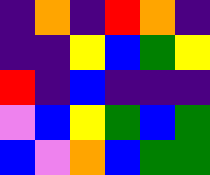[["indigo", "orange", "indigo", "red", "orange", "indigo"], ["indigo", "indigo", "yellow", "blue", "green", "yellow"], ["red", "indigo", "blue", "indigo", "indigo", "indigo"], ["violet", "blue", "yellow", "green", "blue", "green"], ["blue", "violet", "orange", "blue", "green", "green"]]